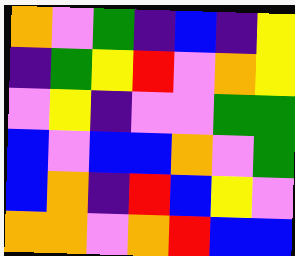[["orange", "violet", "green", "indigo", "blue", "indigo", "yellow"], ["indigo", "green", "yellow", "red", "violet", "orange", "yellow"], ["violet", "yellow", "indigo", "violet", "violet", "green", "green"], ["blue", "violet", "blue", "blue", "orange", "violet", "green"], ["blue", "orange", "indigo", "red", "blue", "yellow", "violet"], ["orange", "orange", "violet", "orange", "red", "blue", "blue"]]